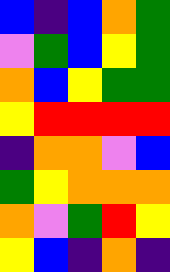[["blue", "indigo", "blue", "orange", "green"], ["violet", "green", "blue", "yellow", "green"], ["orange", "blue", "yellow", "green", "green"], ["yellow", "red", "red", "red", "red"], ["indigo", "orange", "orange", "violet", "blue"], ["green", "yellow", "orange", "orange", "orange"], ["orange", "violet", "green", "red", "yellow"], ["yellow", "blue", "indigo", "orange", "indigo"]]